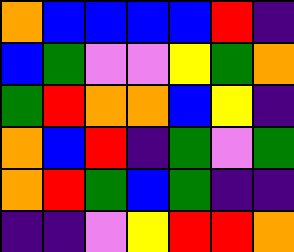[["orange", "blue", "blue", "blue", "blue", "red", "indigo"], ["blue", "green", "violet", "violet", "yellow", "green", "orange"], ["green", "red", "orange", "orange", "blue", "yellow", "indigo"], ["orange", "blue", "red", "indigo", "green", "violet", "green"], ["orange", "red", "green", "blue", "green", "indigo", "indigo"], ["indigo", "indigo", "violet", "yellow", "red", "red", "orange"]]